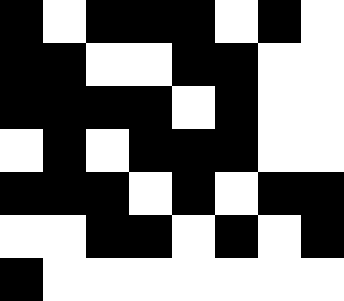[["black", "white", "black", "black", "black", "white", "black", "white"], ["black", "black", "white", "white", "black", "black", "white", "white"], ["black", "black", "black", "black", "white", "black", "white", "white"], ["white", "black", "white", "black", "black", "black", "white", "white"], ["black", "black", "black", "white", "black", "white", "black", "black"], ["white", "white", "black", "black", "white", "black", "white", "black"], ["black", "white", "white", "white", "white", "white", "white", "white"]]